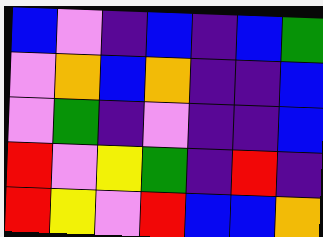[["blue", "violet", "indigo", "blue", "indigo", "blue", "green"], ["violet", "orange", "blue", "orange", "indigo", "indigo", "blue"], ["violet", "green", "indigo", "violet", "indigo", "indigo", "blue"], ["red", "violet", "yellow", "green", "indigo", "red", "indigo"], ["red", "yellow", "violet", "red", "blue", "blue", "orange"]]